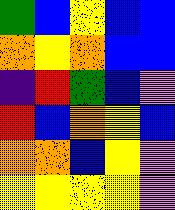[["green", "blue", "yellow", "blue", "blue"], ["orange", "yellow", "orange", "blue", "blue"], ["indigo", "red", "green", "blue", "violet"], ["red", "blue", "orange", "yellow", "blue"], ["orange", "orange", "blue", "yellow", "violet"], ["yellow", "yellow", "yellow", "yellow", "violet"]]